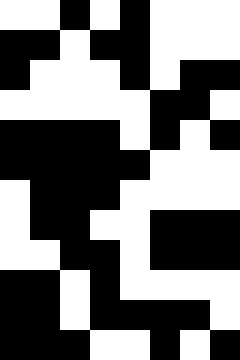[["white", "white", "black", "white", "black", "white", "white", "white"], ["black", "black", "white", "black", "black", "white", "white", "white"], ["black", "white", "white", "white", "black", "white", "black", "black"], ["white", "white", "white", "white", "white", "black", "black", "white"], ["black", "black", "black", "black", "white", "black", "white", "black"], ["black", "black", "black", "black", "black", "white", "white", "white"], ["white", "black", "black", "black", "white", "white", "white", "white"], ["white", "black", "black", "white", "white", "black", "black", "black"], ["white", "white", "black", "black", "white", "black", "black", "black"], ["black", "black", "white", "black", "white", "white", "white", "white"], ["black", "black", "white", "black", "black", "black", "black", "white"], ["black", "black", "black", "white", "white", "black", "white", "black"]]